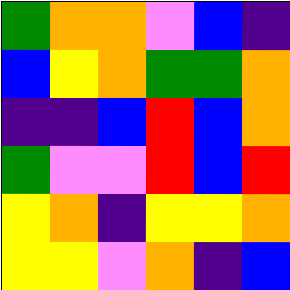[["green", "orange", "orange", "violet", "blue", "indigo"], ["blue", "yellow", "orange", "green", "green", "orange"], ["indigo", "indigo", "blue", "red", "blue", "orange"], ["green", "violet", "violet", "red", "blue", "red"], ["yellow", "orange", "indigo", "yellow", "yellow", "orange"], ["yellow", "yellow", "violet", "orange", "indigo", "blue"]]